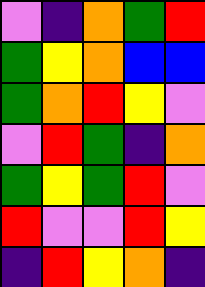[["violet", "indigo", "orange", "green", "red"], ["green", "yellow", "orange", "blue", "blue"], ["green", "orange", "red", "yellow", "violet"], ["violet", "red", "green", "indigo", "orange"], ["green", "yellow", "green", "red", "violet"], ["red", "violet", "violet", "red", "yellow"], ["indigo", "red", "yellow", "orange", "indigo"]]